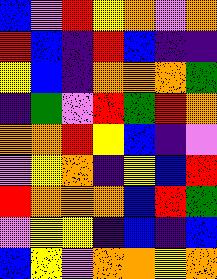[["blue", "violet", "red", "yellow", "orange", "violet", "orange"], ["red", "blue", "indigo", "red", "blue", "indigo", "indigo"], ["yellow", "blue", "indigo", "orange", "orange", "orange", "green"], ["indigo", "green", "violet", "red", "green", "red", "orange"], ["orange", "orange", "red", "yellow", "blue", "indigo", "violet"], ["violet", "yellow", "orange", "indigo", "yellow", "blue", "red"], ["red", "orange", "orange", "orange", "blue", "red", "green"], ["violet", "yellow", "yellow", "indigo", "blue", "indigo", "blue"], ["blue", "yellow", "violet", "orange", "orange", "yellow", "orange"]]